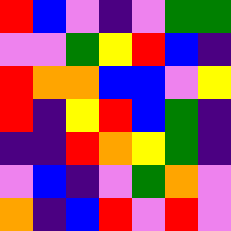[["red", "blue", "violet", "indigo", "violet", "green", "green"], ["violet", "violet", "green", "yellow", "red", "blue", "indigo"], ["red", "orange", "orange", "blue", "blue", "violet", "yellow"], ["red", "indigo", "yellow", "red", "blue", "green", "indigo"], ["indigo", "indigo", "red", "orange", "yellow", "green", "indigo"], ["violet", "blue", "indigo", "violet", "green", "orange", "violet"], ["orange", "indigo", "blue", "red", "violet", "red", "violet"]]